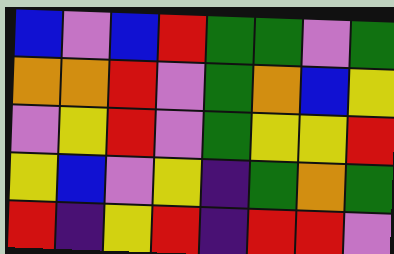[["blue", "violet", "blue", "red", "green", "green", "violet", "green"], ["orange", "orange", "red", "violet", "green", "orange", "blue", "yellow"], ["violet", "yellow", "red", "violet", "green", "yellow", "yellow", "red"], ["yellow", "blue", "violet", "yellow", "indigo", "green", "orange", "green"], ["red", "indigo", "yellow", "red", "indigo", "red", "red", "violet"]]